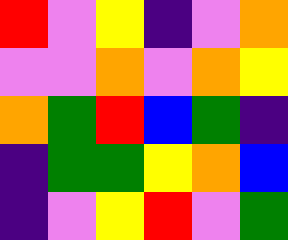[["red", "violet", "yellow", "indigo", "violet", "orange"], ["violet", "violet", "orange", "violet", "orange", "yellow"], ["orange", "green", "red", "blue", "green", "indigo"], ["indigo", "green", "green", "yellow", "orange", "blue"], ["indigo", "violet", "yellow", "red", "violet", "green"]]